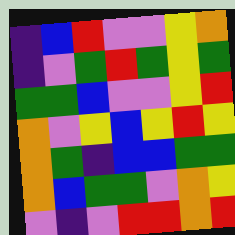[["indigo", "blue", "red", "violet", "violet", "yellow", "orange"], ["indigo", "violet", "green", "red", "green", "yellow", "green"], ["green", "green", "blue", "violet", "violet", "yellow", "red"], ["orange", "violet", "yellow", "blue", "yellow", "red", "yellow"], ["orange", "green", "indigo", "blue", "blue", "green", "green"], ["orange", "blue", "green", "green", "violet", "orange", "yellow"], ["violet", "indigo", "violet", "red", "red", "orange", "red"]]